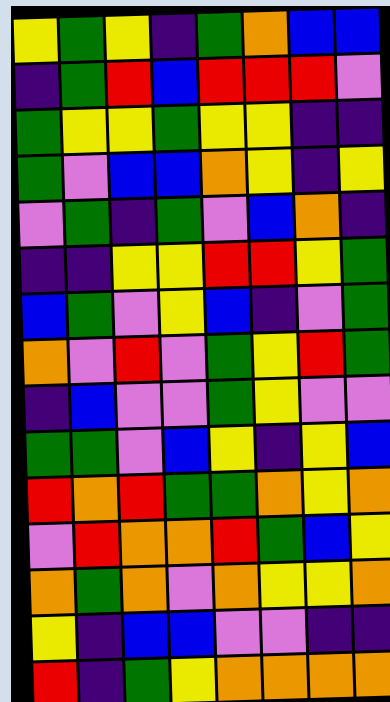[["yellow", "green", "yellow", "indigo", "green", "orange", "blue", "blue"], ["indigo", "green", "red", "blue", "red", "red", "red", "violet"], ["green", "yellow", "yellow", "green", "yellow", "yellow", "indigo", "indigo"], ["green", "violet", "blue", "blue", "orange", "yellow", "indigo", "yellow"], ["violet", "green", "indigo", "green", "violet", "blue", "orange", "indigo"], ["indigo", "indigo", "yellow", "yellow", "red", "red", "yellow", "green"], ["blue", "green", "violet", "yellow", "blue", "indigo", "violet", "green"], ["orange", "violet", "red", "violet", "green", "yellow", "red", "green"], ["indigo", "blue", "violet", "violet", "green", "yellow", "violet", "violet"], ["green", "green", "violet", "blue", "yellow", "indigo", "yellow", "blue"], ["red", "orange", "red", "green", "green", "orange", "yellow", "orange"], ["violet", "red", "orange", "orange", "red", "green", "blue", "yellow"], ["orange", "green", "orange", "violet", "orange", "yellow", "yellow", "orange"], ["yellow", "indigo", "blue", "blue", "violet", "violet", "indigo", "indigo"], ["red", "indigo", "green", "yellow", "orange", "orange", "orange", "orange"]]